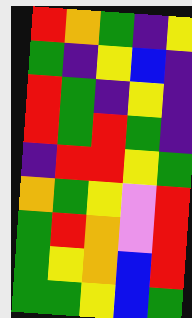[["red", "orange", "green", "indigo", "yellow"], ["green", "indigo", "yellow", "blue", "indigo"], ["red", "green", "indigo", "yellow", "indigo"], ["red", "green", "red", "green", "indigo"], ["indigo", "red", "red", "yellow", "green"], ["orange", "green", "yellow", "violet", "red"], ["green", "red", "orange", "violet", "red"], ["green", "yellow", "orange", "blue", "red"], ["green", "green", "yellow", "blue", "green"]]